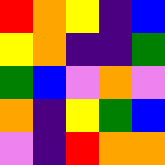[["red", "orange", "yellow", "indigo", "blue"], ["yellow", "orange", "indigo", "indigo", "green"], ["green", "blue", "violet", "orange", "violet"], ["orange", "indigo", "yellow", "green", "blue"], ["violet", "indigo", "red", "orange", "orange"]]